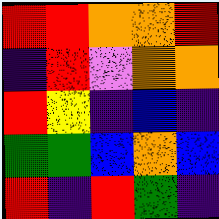[["red", "red", "orange", "orange", "red"], ["indigo", "red", "violet", "orange", "orange"], ["red", "yellow", "indigo", "blue", "indigo"], ["green", "green", "blue", "orange", "blue"], ["red", "indigo", "red", "green", "indigo"]]